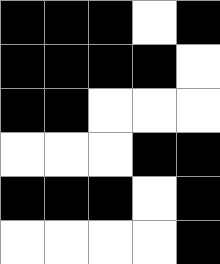[["black", "black", "black", "white", "black"], ["black", "black", "black", "black", "white"], ["black", "black", "white", "white", "white"], ["white", "white", "white", "black", "black"], ["black", "black", "black", "white", "black"], ["white", "white", "white", "white", "black"]]